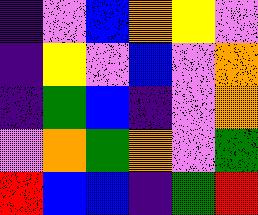[["indigo", "violet", "blue", "orange", "yellow", "violet"], ["indigo", "yellow", "violet", "blue", "violet", "orange"], ["indigo", "green", "blue", "indigo", "violet", "orange"], ["violet", "orange", "green", "orange", "violet", "green"], ["red", "blue", "blue", "indigo", "green", "red"]]